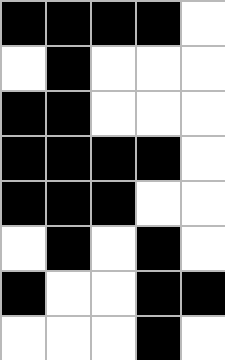[["black", "black", "black", "black", "white"], ["white", "black", "white", "white", "white"], ["black", "black", "white", "white", "white"], ["black", "black", "black", "black", "white"], ["black", "black", "black", "white", "white"], ["white", "black", "white", "black", "white"], ["black", "white", "white", "black", "black"], ["white", "white", "white", "black", "white"]]